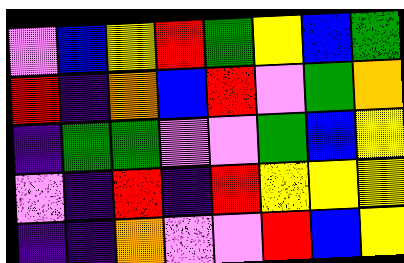[["violet", "blue", "yellow", "red", "green", "yellow", "blue", "green"], ["red", "indigo", "orange", "blue", "red", "violet", "green", "orange"], ["indigo", "green", "green", "violet", "violet", "green", "blue", "yellow"], ["violet", "indigo", "red", "indigo", "red", "yellow", "yellow", "yellow"], ["indigo", "indigo", "orange", "violet", "violet", "red", "blue", "yellow"]]